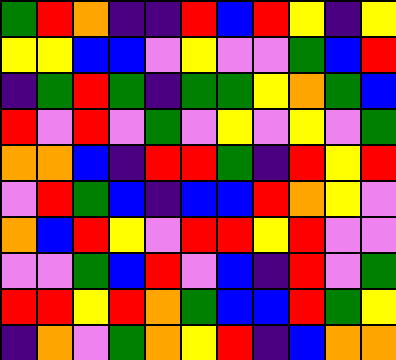[["green", "red", "orange", "indigo", "indigo", "red", "blue", "red", "yellow", "indigo", "yellow"], ["yellow", "yellow", "blue", "blue", "violet", "yellow", "violet", "violet", "green", "blue", "red"], ["indigo", "green", "red", "green", "indigo", "green", "green", "yellow", "orange", "green", "blue"], ["red", "violet", "red", "violet", "green", "violet", "yellow", "violet", "yellow", "violet", "green"], ["orange", "orange", "blue", "indigo", "red", "red", "green", "indigo", "red", "yellow", "red"], ["violet", "red", "green", "blue", "indigo", "blue", "blue", "red", "orange", "yellow", "violet"], ["orange", "blue", "red", "yellow", "violet", "red", "red", "yellow", "red", "violet", "violet"], ["violet", "violet", "green", "blue", "red", "violet", "blue", "indigo", "red", "violet", "green"], ["red", "red", "yellow", "red", "orange", "green", "blue", "blue", "red", "green", "yellow"], ["indigo", "orange", "violet", "green", "orange", "yellow", "red", "indigo", "blue", "orange", "orange"]]